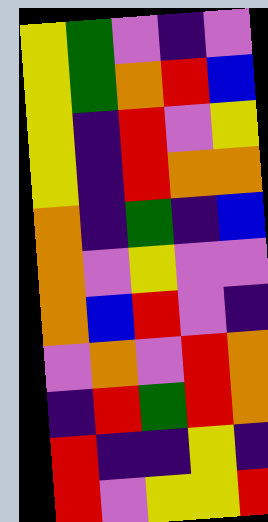[["yellow", "green", "violet", "indigo", "violet"], ["yellow", "green", "orange", "red", "blue"], ["yellow", "indigo", "red", "violet", "yellow"], ["yellow", "indigo", "red", "orange", "orange"], ["orange", "indigo", "green", "indigo", "blue"], ["orange", "violet", "yellow", "violet", "violet"], ["orange", "blue", "red", "violet", "indigo"], ["violet", "orange", "violet", "red", "orange"], ["indigo", "red", "green", "red", "orange"], ["red", "indigo", "indigo", "yellow", "indigo"], ["red", "violet", "yellow", "yellow", "red"]]